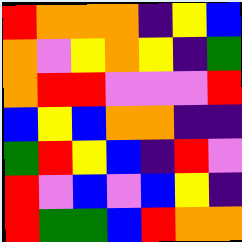[["red", "orange", "orange", "orange", "indigo", "yellow", "blue"], ["orange", "violet", "yellow", "orange", "yellow", "indigo", "green"], ["orange", "red", "red", "violet", "violet", "violet", "red"], ["blue", "yellow", "blue", "orange", "orange", "indigo", "indigo"], ["green", "red", "yellow", "blue", "indigo", "red", "violet"], ["red", "violet", "blue", "violet", "blue", "yellow", "indigo"], ["red", "green", "green", "blue", "red", "orange", "orange"]]